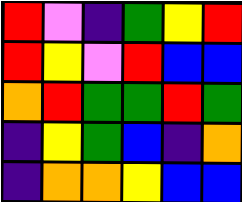[["red", "violet", "indigo", "green", "yellow", "red"], ["red", "yellow", "violet", "red", "blue", "blue"], ["orange", "red", "green", "green", "red", "green"], ["indigo", "yellow", "green", "blue", "indigo", "orange"], ["indigo", "orange", "orange", "yellow", "blue", "blue"]]